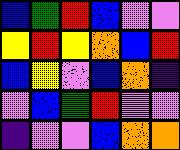[["blue", "green", "red", "blue", "violet", "violet"], ["yellow", "red", "yellow", "orange", "blue", "red"], ["blue", "yellow", "violet", "blue", "orange", "indigo"], ["violet", "blue", "green", "red", "violet", "violet"], ["indigo", "violet", "violet", "blue", "orange", "orange"]]